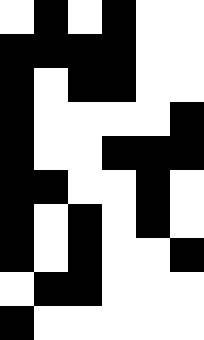[["white", "black", "white", "black", "white", "white"], ["black", "black", "black", "black", "white", "white"], ["black", "white", "black", "black", "white", "white"], ["black", "white", "white", "white", "white", "black"], ["black", "white", "white", "black", "black", "black"], ["black", "black", "white", "white", "black", "white"], ["black", "white", "black", "white", "black", "white"], ["black", "white", "black", "white", "white", "black"], ["white", "black", "black", "white", "white", "white"], ["black", "white", "white", "white", "white", "white"]]